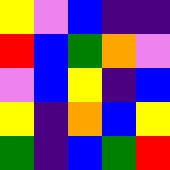[["yellow", "violet", "blue", "indigo", "indigo"], ["red", "blue", "green", "orange", "violet"], ["violet", "blue", "yellow", "indigo", "blue"], ["yellow", "indigo", "orange", "blue", "yellow"], ["green", "indigo", "blue", "green", "red"]]